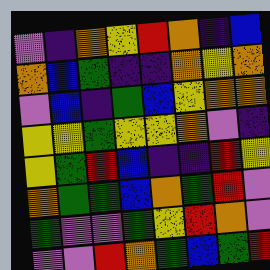[["violet", "indigo", "orange", "yellow", "red", "orange", "indigo", "blue"], ["orange", "blue", "green", "indigo", "indigo", "orange", "yellow", "orange"], ["violet", "blue", "indigo", "green", "blue", "yellow", "orange", "orange"], ["yellow", "yellow", "green", "yellow", "yellow", "orange", "violet", "indigo"], ["yellow", "green", "red", "blue", "indigo", "indigo", "red", "yellow"], ["orange", "green", "green", "blue", "orange", "green", "red", "violet"], ["green", "violet", "violet", "green", "yellow", "red", "orange", "violet"], ["violet", "violet", "red", "orange", "green", "blue", "green", "red"]]